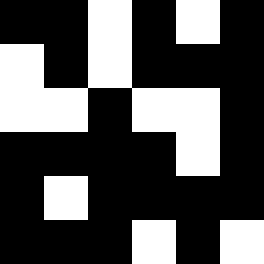[["black", "black", "white", "black", "white", "black"], ["white", "black", "white", "black", "black", "black"], ["white", "white", "black", "white", "white", "black"], ["black", "black", "black", "black", "white", "black"], ["black", "white", "black", "black", "black", "black"], ["black", "black", "black", "white", "black", "white"]]